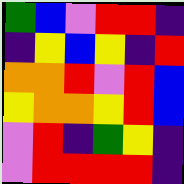[["green", "blue", "violet", "red", "red", "indigo"], ["indigo", "yellow", "blue", "yellow", "indigo", "red"], ["orange", "orange", "red", "violet", "red", "blue"], ["yellow", "orange", "orange", "yellow", "red", "blue"], ["violet", "red", "indigo", "green", "yellow", "indigo"], ["violet", "red", "red", "red", "red", "indigo"]]